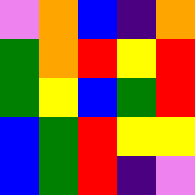[["violet", "orange", "blue", "indigo", "orange"], ["green", "orange", "red", "yellow", "red"], ["green", "yellow", "blue", "green", "red"], ["blue", "green", "red", "yellow", "yellow"], ["blue", "green", "red", "indigo", "violet"]]